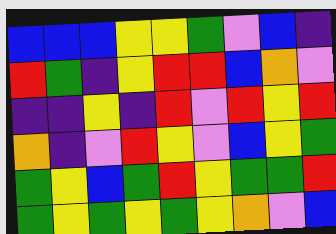[["blue", "blue", "blue", "yellow", "yellow", "green", "violet", "blue", "indigo"], ["red", "green", "indigo", "yellow", "red", "red", "blue", "orange", "violet"], ["indigo", "indigo", "yellow", "indigo", "red", "violet", "red", "yellow", "red"], ["orange", "indigo", "violet", "red", "yellow", "violet", "blue", "yellow", "green"], ["green", "yellow", "blue", "green", "red", "yellow", "green", "green", "red"], ["green", "yellow", "green", "yellow", "green", "yellow", "orange", "violet", "blue"]]